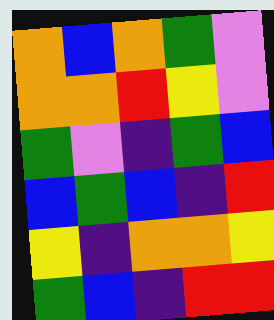[["orange", "blue", "orange", "green", "violet"], ["orange", "orange", "red", "yellow", "violet"], ["green", "violet", "indigo", "green", "blue"], ["blue", "green", "blue", "indigo", "red"], ["yellow", "indigo", "orange", "orange", "yellow"], ["green", "blue", "indigo", "red", "red"]]